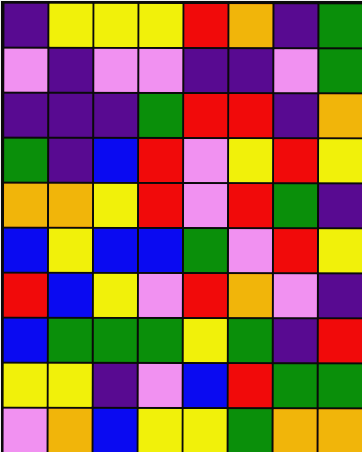[["indigo", "yellow", "yellow", "yellow", "red", "orange", "indigo", "green"], ["violet", "indigo", "violet", "violet", "indigo", "indigo", "violet", "green"], ["indigo", "indigo", "indigo", "green", "red", "red", "indigo", "orange"], ["green", "indigo", "blue", "red", "violet", "yellow", "red", "yellow"], ["orange", "orange", "yellow", "red", "violet", "red", "green", "indigo"], ["blue", "yellow", "blue", "blue", "green", "violet", "red", "yellow"], ["red", "blue", "yellow", "violet", "red", "orange", "violet", "indigo"], ["blue", "green", "green", "green", "yellow", "green", "indigo", "red"], ["yellow", "yellow", "indigo", "violet", "blue", "red", "green", "green"], ["violet", "orange", "blue", "yellow", "yellow", "green", "orange", "orange"]]